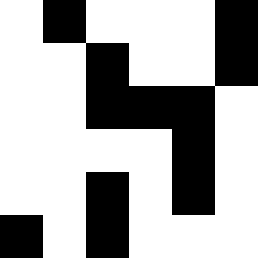[["white", "black", "white", "white", "white", "black"], ["white", "white", "black", "white", "white", "black"], ["white", "white", "black", "black", "black", "white"], ["white", "white", "white", "white", "black", "white"], ["white", "white", "black", "white", "black", "white"], ["black", "white", "black", "white", "white", "white"]]